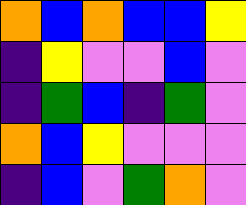[["orange", "blue", "orange", "blue", "blue", "yellow"], ["indigo", "yellow", "violet", "violet", "blue", "violet"], ["indigo", "green", "blue", "indigo", "green", "violet"], ["orange", "blue", "yellow", "violet", "violet", "violet"], ["indigo", "blue", "violet", "green", "orange", "violet"]]